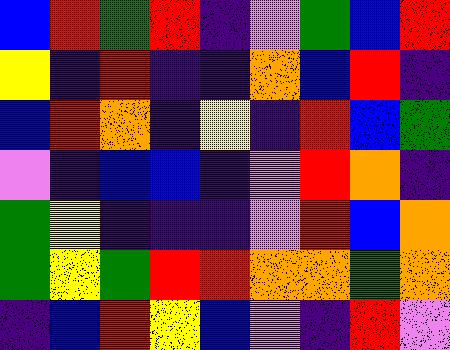[["blue", "red", "green", "red", "indigo", "violet", "green", "blue", "red"], ["yellow", "indigo", "red", "indigo", "indigo", "orange", "blue", "red", "indigo"], ["blue", "red", "orange", "indigo", "yellow", "indigo", "red", "blue", "green"], ["violet", "indigo", "blue", "blue", "indigo", "violet", "red", "orange", "indigo"], ["green", "yellow", "indigo", "indigo", "indigo", "violet", "red", "blue", "orange"], ["green", "yellow", "green", "red", "red", "orange", "orange", "green", "orange"], ["indigo", "blue", "red", "yellow", "blue", "violet", "indigo", "red", "violet"]]